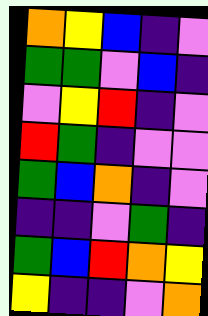[["orange", "yellow", "blue", "indigo", "violet"], ["green", "green", "violet", "blue", "indigo"], ["violet", "yellow", "red", "indigo", "violet"], ["red", "green", "indigo", "violet", "violet"], ["green", "blue", "orange", "indigo", "violet"], ["indigo", "indigo", "violet", "green", "indigo"], ["green", "blue", "red", "orange", "yellow"], ["yellow", "indigo", "indigo", "violet", "orange"]]